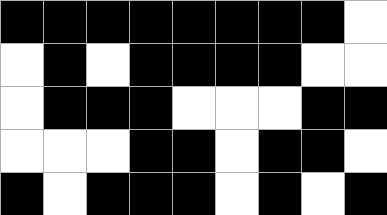[["black", "black", "black", "black", "black", "black", "black", "black", "white"], ["white", "black", "white", "black", "black", "black", "black", "white", "white"], ["white", "black", "black", "black", "white", "white", "white", "black", "black"], ["white", "white", "white", "black", "black", "white", "black", "black", "white"], ["black", "white", "black", "black", "black", "white", "black", "white", "black"]]